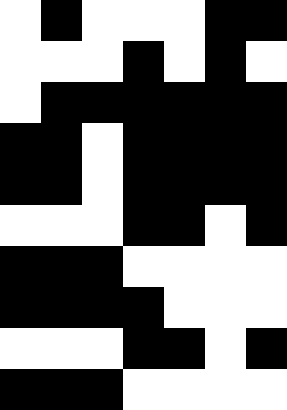[["white", "black", "white", "white", "white", "black", "black"], ["white", "white", "white", "black", "white", "black", "white"], ["white", "black", "black", "black", "black", "black", "black"], ["black", "black", "white", "black", "black", "black", "black"], ["black", "black", "white", "black", "black", "black", "black"], ["white", "white", "white", "black", "black", "white", "black"], ["black", "black", "black", "white", "white", "white", "white"], ["black", "black", "black", "black", "white", "white", "white"], ["white", "white", "white", "black", "black", "white", "black"], ["black", "black", "black", "white", "white", "white", "white"]]